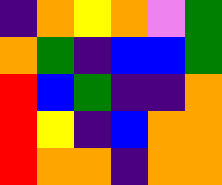[["indigo", "orange", "yellow", "orange", "violet", "green"], ["orange", "green", "indigo", "blue", "blue", "green"], ["red", "blue", "green", "indigo", "indigo", "orange"], ["red", "yellow", "indigo", "blue", "orange", "orange"], ["red", "orange", "orange", "indigo", "orange", "orange"]]